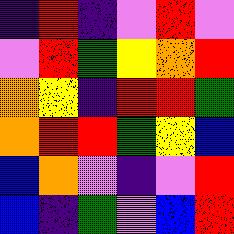[["indigo", "red", "indigo", "violet", "red", "violet"], ["violet", "red", "green", "yellow", "orange", "red"], ["orange", "yellow", "indigo", "red", "red", "green"], ["orange", "red", "red", "green", "yellow", "blue"], ["blue", "orange", "violet", "indigo", "violet", "red"], ["blue", "indigo", "green", "violet", "blue", "red"]]